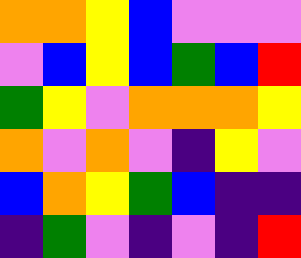[["orange", "orange", "yellow", "blue", "violet", "violet", "violet"], ["violet", "blue", "yellow", "blue", "green", "blue", "red"], ["green", "yellow", "violet", "orange", "orange", "orange", "yellow"], ["orange", "violet", "orange", "violet", "indigo", "yellow", "violet"], ["blue", "orange", "yellow", "green", "blue", "indigo", "indigo"], ["indigo", "green", "violet", "indigo", "violet", "indigo", "red"]]